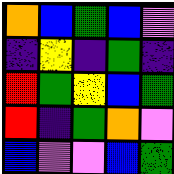[["orange", "blue", "green", "blue", "violet"], ["indigo", "yellow", "indigo", "green", "indigo"], ["red", "green", "yellow", "blue", "green"], ["red", "indigo", "green", "orange", "violet"], ["blue", "violet", "violet", "blue", "green"]]